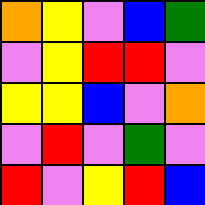[["orange", "yellow", "violet", "blue", "green"], ["violet", "yellow", "red", "red", "violet"], ["yellow", "yellow", "blue", "violet", "orange"], ["violet", "red", "violet", "green", "violet"], ["red", "violet", "yellow", "red", "blue"]]